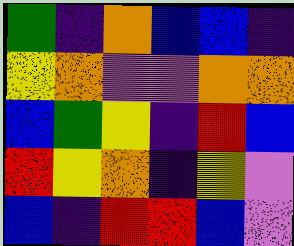[["green", "indigo", "orange", "blue", "blue", "indigo"], ["yellow", "orange", "violet", "violet", "orange", "orange"], ["blue", "green", "yellow", "indigo", "red", "blue"], ["red", "yellow", "orange", "indigo", "yellow", "violet"], ["blue", "indigo", "red", "red", "blue", "violet"]]